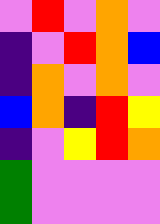[["violet", "red", "violet", "orange", "violet"], ["indigo", "violet", "red", "orange", "blue"], ["indigo", "orange", "violet", "orange", "violet"], ["blue", "orange", "indigo", "red", "yellow"], ["indigo", "violet", "yellow", "red", "orange"], ["green", "violet", "violet", "violet", "violet"], ["green", "violet", "violet", "violet", "violet"]]